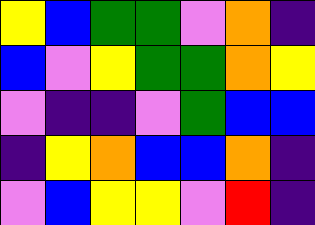[["yellow", "blue", "green", "green", "violet", "orange", "indigo"], ["blue", "violet", "yellow", "green", "green", "orange", "yellow"], ["violet", "indigo", "indigo", "violet", "green", "blue", "blue"], ["indigo", "yellow", "orange", "blue", "blue", "orange", "indigo"], ["violet", "blue", "yellow", "yellow", "violet", "red", "indigo"]]